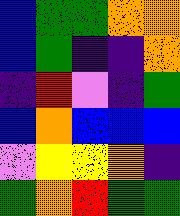[["blue", "green", "green", "orange", "orange"], ["blue", "green", "indigo", "indigo", "orange"], ["indigo", "red", "violet", "indigo", "green"], ["blue", "orange", "blue", "blue", "blue"], ["violet", "yellow", "yellow", "orange", "indigo"], ["green", "orange", "red", "green", "green"]]